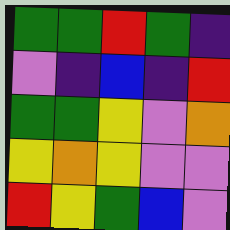[["green", "green", "red", "green", "indigo"], ["violet", "indigo", "blue", "indigo", "red"], ["green", "green", "yellow", "violet", "orange"], ["yellow", "orange", "yellow", "violet", "violet"], ["red", "yellow", "green", "blue", "violet"]]